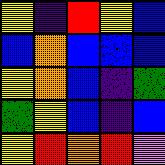[["yellow", "indigo", "red", "yellow", "blue"], ["blue", "orange", "blue", "blue", "blue"], ["yellow", "orange", "blue", "indigo", "green"], ["green", "yellow", "blue", "indigo", "blue"], ["yellow", "red", "orange", "red", "violet"]]